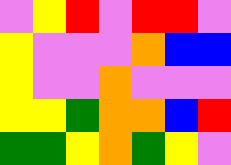[["violet", "yellow", "red", "violet", "red", "red", "violet"], ["yellow", "violet", "violet", "violet", "orange", "blue", "blue"], ["yellow", "violet", "violet", "orange", "violet", "violet", "violet"], ["yellow", "yellow", "green", "orange", "orange", "blue", "red"], ["green", "green", "yellow", "orange", "green", "yellow", "violet"]]